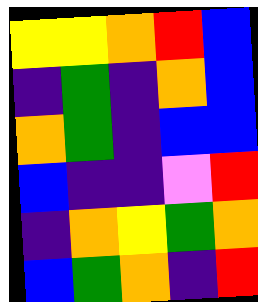[["yellow", "yellow", "orange", "red", "blue"], ["indigo", "green", "indigo", "orange", "blue"], ["orange", "green", "indigo", "blue", "blue"], ["blue", "indigo", "indigo", "violet", "red"], ["indigo", "orange", "yellow", "green", "orange"], ["blue", "green", "orange", "indigo", "red"]]